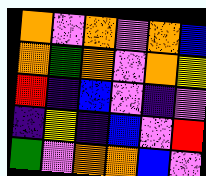[["orange", "violet", "orange", "violet", "orange", "blue"], ["orange", "green", "orange", "violet", "orange", "yellow"], ["red", "indigo", "blue", "violet", "indigo", "violet"], ["indigo", "yellow", "indigo", "blue", "violet", "red"], ["green", "violet", "orange", "orange", "blue", "violet"]]